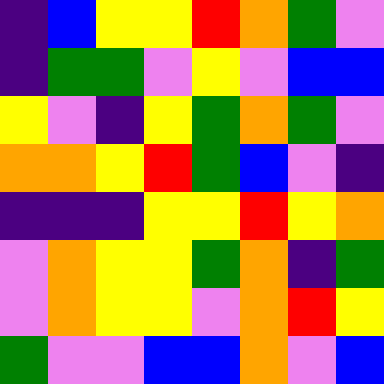[["indigo", "blue", "yellow", "yellow", "red", "orange", "green", "violet"], ["indigo", "green", "green", "violet", "yellow", "violet", "blue", "blue"], ["yellow", "violet", "indigo", "yellow", "green", "orange", "green", "violet"], ["orange", "orange", "yellow", "red", "green", "blue", "violet", "indigo"], ["indigo", "indigo", "indigo", "yellow", "yellow", "red", "yellow", "orange"], ["violet", "orange", "yellow", "yellow", "green", "orange", "indigo", "green"], ["violet", "orange", "yellow", "yellow", "violet", "orange", "red", "yellow"], ["green", "violet", "violet", "blue", "blue", "orange", "violet", "blue"]]